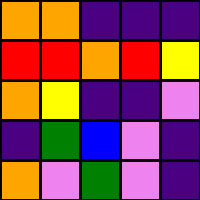[["orange", "orange", "indigo", "indigo", "indigo"], ["red", "red", "orange", "red", "yellow"], ["orange", "yellow", "indigo", "indigo", "violet"], ["indigo", "green", "blue", "violet", "indigo"], ["orange", "violet", "green", "violet", "indigo"]]